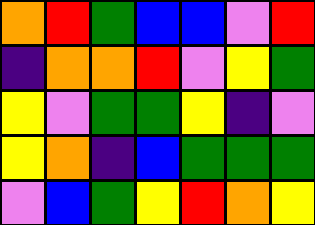[["orange", "red", "green", "blue", "blue", "violet", "red"], ["indigo", "orange", "orange", "red", "violet", "yellow", "green"], ["yellow", "violet", "green", "green", "yellow", "indigo", "violet"], ["yellow", "orange", "indigo", "blue", "green", "green", "green"], ["violet", "blue", "green", "yellow", "red", "orange", "yellow"]]